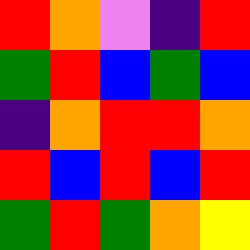[["red", "orange", "violet", "indigo", "red"], ["green", "red", "blue", "green", "blue"], ["indigo", "orange", "red", "red", "orange"], ["red", "blue", "red", "blue", "red"], ["green", "red", "green", "orange", "yellow"]]